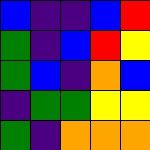[["blue", "indigo", "indigo", "blue", "red"], ["green", "indigo", "blue", "red", "yellow"], ["green", "blue", "indigo", "orange", "blue"], ["indigo", "green", "green", "yellow", "yellow"], ["green", "indigo", "orange", "orange", "orange"]]